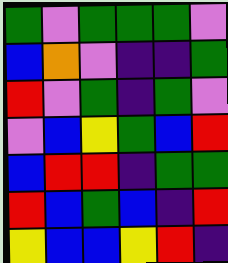[["green", "violet", "green", "green", "green", "violet"], ["blue", "orange", "violet", "indigo", "indigo", "green"], ["red", "violet", "green", "indigo", "green", "violet"], ["violet", "blue", "yellow", "green", "blue", "red"], ["blue", "red", "red", "indigo", "green", "green"], ["red", "blue", "green", "blue", "indigo", "red"], ["yellow", "blue", "blue", "yellow", "red", "indigo"]]